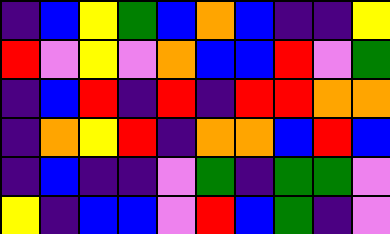[["indigo", "blue", "yellow", "green", "blue", "orange", "blue", "indigo", "indigo", "yellow"], ["red", "violet", "yellow", "violet", "orange", "blue", "blue", "red", "violet", "green"], ["indigo", "blue", "red", "indigo", "red", "indigo", "red", "red", "orange", "orange"], ["indigo", "orange", "yellow", "red", "indigo", "orange", "orange", "blue", "red", "blue"], ["indigo", "blue", "indigo", "indigo", "violet", "green", "indigo", "green", "green", "violet"], ["yellow", "indigo", "blue", "blue", "violet", "red", "blue", "green", "indigo", "violet"]]